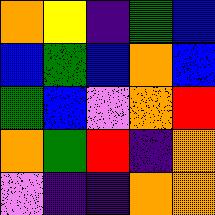[["orange", "yellow", "indigo", "green", "blue"], ["blue", "green", "blue", "orange", "blue"], ["green", "blue", "violet", "orange", "red"], ["orange", "green", "red", "indigo", "orange"], ["violet", "indigo", "indigo", "orange", "orange"]]